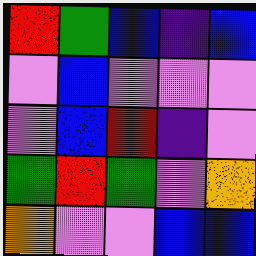[["red", "green", "blue", "indigo", "blue"], ["violet", "blue", "violet", "violet", "violet"], ["violet", "blue", "red", "indigo", "violet"], ["green", "red", "green", "violet", "orange"], ["orange", "violet", "violet", "blue", "blue"]]